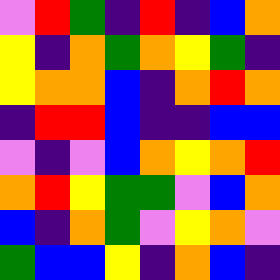[["violet", "red", "green", "indigo", "red", "indigo", "blue", "orange"], ["yellow", "indigo", "orange", "green", "orange", "yellow", "green", "indigo"], ["yellow", "orange", "orange", "blue", "indigo", "orange", "red", "orange"], ["indigo", "red", "red", "blue", "indigo", "indigo", "blue", "blue"], ["violet", "indigo", "violet", "blue", "orange", "yellow", "orange", "red"], ["orange", "red", "yellow", "green", "green", "violet", "blue", "orange"], ["blue", "indigo", "orange", "green", "violet", "yellow", "orange", "violet"], ["green", "blue", "blue", "yellow", "indigo", "orange", "blue", "indigo"]]